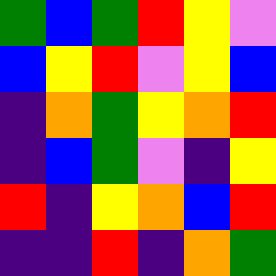[["green", "blue", "green", "red", "yellow", "violet"], ["blue", "yellow", "red", "violet", "yellow", "blue"], ["indigo", "orange", "green", "yellow", "orange", "red"], ["indigo", "blue", "green", "violet", "indigo", "yellow"], ["red", "indigo", "yellow", "orange", "blue", "red"], ["indigo", "indigo", "red", "indigo", "orange", "green"]]